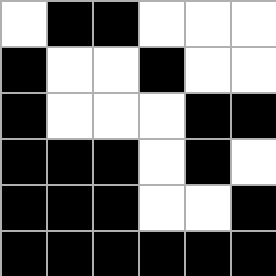[["white", "black", "black", "white", "white", "white"], ["black", "white", "white", "black", "white", "white"], ["black", "white", "white", "white", "black", "black"], ["black", "black", "black", "white", "black", "white"], ["black", "black", "black", "white", "white", "black"], ["black", "black", "black", "black", "black", "black"]]